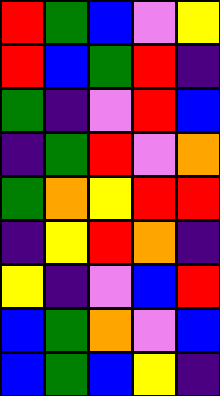[["red", "green", "blue", "violet", "yellow"], ["red", "blue", "green", "red", "indigo"], ["green", "indigo", "violet", "red", "blue"], ["indigo", "green", "red", "violet", "orange"], ["green", "orange", "yellow", "red", "red"], ["indigo", "yellow", "red", "orange", "indigo"], ["yellow", "indigo", "violet", "blue", "red"], ["blue", "green", "orange", "violet", "blue"], ["blue", "green", "blue", "yellow", "indigo"]]